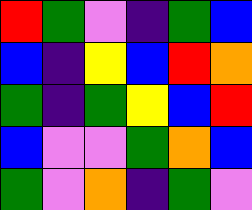[["red", "green", "violet", "indigo", "green", "blue"], ["blue", "indigo", "yellow", "blue", "red", "orange"], ["green", "indigo", "green", "yellow", "blue", "red"], ["blue", "violet", "violet", "green", "orange", "blue"], ["green", "violet", "orange", "indigo", "green", "violet"]]